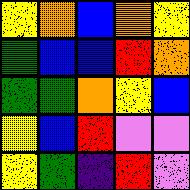[["yellow", "orange", "blue", "orange", "yellow"], ["green", "blue", "blue", "red", "orange"], ["green", "green", "orange", "yellow", "blue"], ["yellow", "blue", "red", "violet", "violet"], ["yellow", "green", "indigo", "red", "violet"]]